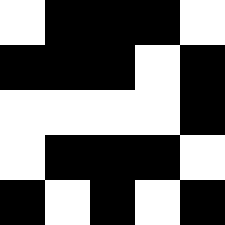[["white", "black", "black", "black", "white"], ["black", "black", "black", "white", "black"], ["white", "white", "white", "white", "black"], ["white", "black", "black", "black", "white"], ["black", "white", "black", "white", "black"]]